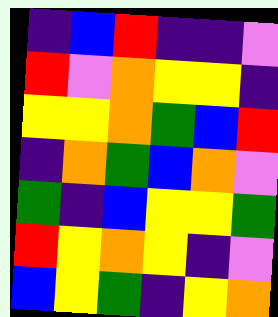[["indigo", "blue", "red", "indigo", "indigo", "violet"], ["red", "violet", "orange", "yellow", "yellow", "indigo"], ["yellow", "yellow", "orange", "green", "blue", "red"], ["indigo", "orange", "green", "blue", "orange", "violet"], ["green", "indigo", "blue", "yellow", "yellow", "green"], ["red", "yellow", "orange", "yellow", "indigo", "violet"], ["blue", "yellow", "green", "indigo", "yellow", "orange"]]